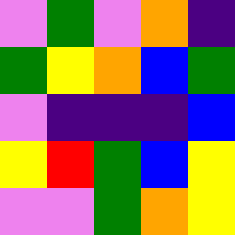[["violet", "green", "violet", "orange", "indigo"], ["green", "yellow", "orange", "blue", "green"], ["violet", "indigo", "indigo", "indigo", "blue"], ["yellow", "red", "green", "blue", "yellow"], ["violet", "violet", "green", "orange", "yellow"]]